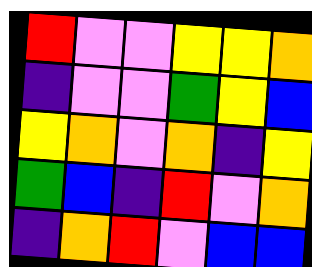[["red", "violet", "violet", "yellow", "yellow", "orange"], ["indigo", "violet", "violet", "green", "yellow", "blue"], ["yellow", "orange", "violet", "orange", "indigo", "yellow"], ["green", "blue", "indigo", "red", "violet", "orange"], ["indigo", "orange", "red", "violet", "blue", "blue"]]